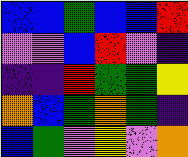[["blue", "blue", "green", "blue", "blue", "red"], ["violet", "violet", "blue", "red", "violet", "indigo"], ["indigo", "indigo", "red", "green", "green", "yellow"], ["orange", "blue", "green", "orange", "green", "indigo"], ["blue", "green", "violet", "yellow", "violet", "orange"]]